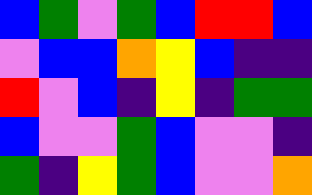[["blue", "green", "violet", "green", "blue", "red", "red", "blue"], ["violet", "blue", "blue", "orange", "yellow", "blue", "indigo", "indigo"], ["red", "violet", "blue", "indigo", "yellow", "indigo", "green", "green"], ["blue", "violet", "violet", "green", "blue", "violet", "violet", "indigo"], ["green", "indigo", "yellow", "green", "blue", "violet", "violet", "orange"]]